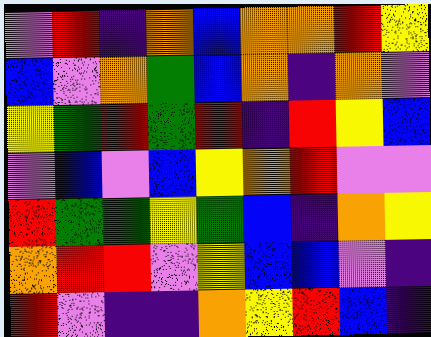[["violet", "red", "indigo", "orange", "blue", "orange", "orange", "red", "yellow"], ["blue", "violet", "orange", "green", "blue", "orange", "indigo", "orange", "violet"], ["yellow", "green", "red", "green", "red", "indigo", "red", "yellow", "blue"], ["violet", "blue", "violet", "blue", "yellow", "orange", "red", "violet", "violet"], ["red", "green", "green", "yellow", "green", "blue", "indigo", "orange", "yellow"], ["orange", "red", "red", "violet", "yellow", "blue", "blue", "violet", "indigo"], ["red", "violet", "indigo", "indigo", "orange", "yellow", "red", "blue", "indigo"]]